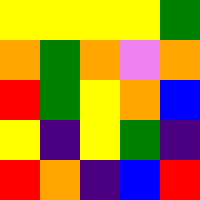[["yellow", "yellow", "yellow", "yellow", "green"], ["orange", "green", "orange", "violet", "orange"], ["red", "green", "yellow", "orange", "blue"], ["yellow", "indigo", "yellow", "green", "indigo"], ["red", "orange", "indigo", "blue", "red"]]